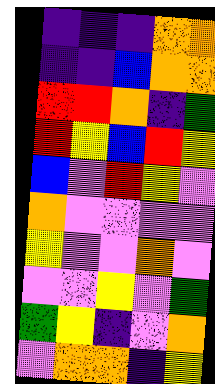[["indigo", "indigo", "indigo", "orange", "orange"], ["indigo", "indigo", "blue", "orange", "orange"], ["red", "red", "orange", "indigo", "green"], ["red", "yellow", "blue", "red", "yellow"], ["blue", "violet", "red", "yellow", "violet"], ["orange", "violet", "violet", "violet", "violet"], ["yellow", "violet", "violet", "orange", "violet"], ["violet", "violet", "yellow", "violet", "green"], ["green", "yellow", "indigo", "violet", "orange"], ["violet", "orange", "orange", "indigo", "yellow"]]